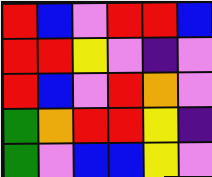[["red", "blue", "violet", "red", "red", "blue"], ["red", "red", "yellow", "violet", "indigo", "violet"], ["red", "blue", "violet", "red", "orange", "violet"], ["green", "orange", "red", "red", "yellow", "indigo"], ["green", "violet", "blue", "blue", "yellow", "violet"]]